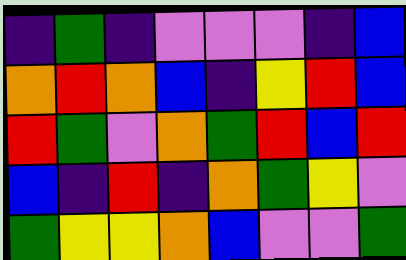[["indigo", "green", "indigo", "violet", "violet", "violet", "indigo", "blue"], ["orange", "red", "orange", "blue", "indigo", "yellow", "red", "blue"], ["red", "green", "violet", "orange", "green", "red", "blue", "red"], ["blue", "indigo", "red", "indigo", "orange", "green", "yellow", "violet"], ["green", "yellow", "yellow", "orange", "blue", "violet", "violet", "green"]]